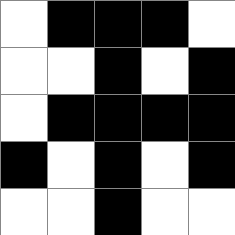[["white", "black", "black", "black", "white"], ["white", "white", "black", "white", "black"], ["white", "black", "black", "black", "black"], ["black", "white", "black", "white", "black"], ["white", "white", "black", "white", "white"]]